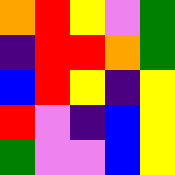[["orange", "red", "yellow", "violet", "green"], ["indigo", "red", "red", "orange", "green"], ["blue", "red", "yellow", "indigo", "yellow"], ["red", "violet", "indigo", "blue", "yellow"], ["green", "violet", "violet", "blue", "yellow"]]